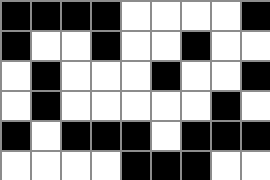[["black", "black", "black", "black", "white", "white", "white", "white", "black"], ["black", "white", "white", "black", "white", "white", "black", "white", "white"], ["white", "black", "white", "white", "white", "black", "white", "white", "black"], ["white", "black", "white", "white", "white", "white", "white", "black", "white"], ["black", "white", "black", "black", "black", "white", "black", "black", "black"], ["white", "white", "white", "white", "black", "black", "black", "white", "white"]]